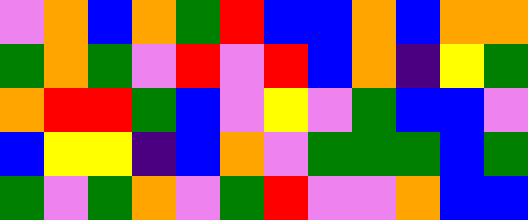[["violet", "orange", "blue", "orange", "green", "red", "blue", "blue", "orange", "blue", "orange", "orange"], ["green", "orange", "green", "violet", "red", "violet", "red", "blue", "orange", "indigo", "yellow", "green"], ["orange", "red", "red", "green", "blue", "violet", "yellow", "violet", "green", "blue", "blue", "violet"], ["blue", "yellow", "yellow", "indigo", "blue", "orange", "violet", "green", "green", "green", "blue", "green"], ["green", "violet", "green", "orange", "violet", "green", "red", "violet", "violet", "orange", "blue", "blue"]]